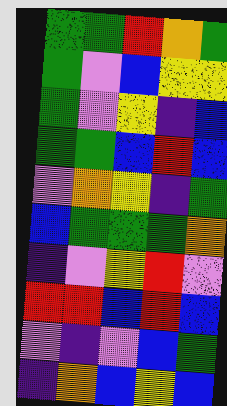[["green", "green", "red", "orange", "green"], ["green", "violet", "blue", "yellow", "yellow"], ["green", "violet", "yellow", "indigo", "blue"], ["green", "green", "blue", "red", "blue"], ["violet", "orange", "yellow", "indigo", "green"], ["blue", "green", "green", "green", "orange"], ["indigo", "violet", "yellow", "red", "violet"], ["red", "red", "blue", "red", "blue"], ["violet", "indigo", "violet", "blue", "green"], ["indigo", "orange", "blue", "yellow", "blue"]]